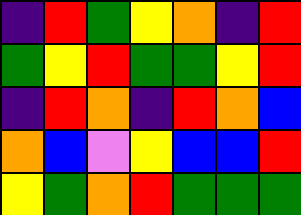[["indigo", "red", "green", "yellow", "orange", "indigo", "red"], ["green", "yellow", "red", "green", "green", "yellow", "red"], ["indigo", "red", "orange", "indigo", "red", "orange", "blue"], ["orange", "blue", "violet", "yellow", "blue", "blue", "red"], ["yellow", "green", "orange", "red", "green", "green", "green"]]